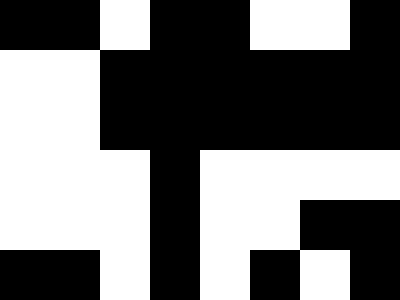[["black", "black", "white", "black", "black", "white", "white", "black"], ["white", "white", "black", "black", "black", "black", "black", "black"], ["white", "white", "black", "black", "black", "black", "black", "black"], ["white", "white", "white", "black", "white", "white", "white", "white"], ["white", "white", "white", "black", "white", "white", "black", "black"], ["black", "black", "white", "black", "white", "black", "white", "black"]]